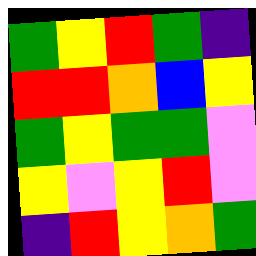[["green", "yellow", "red", "green", "indigo"], ["red", "red", "orange", "blue", "yellow"], ["green", "yellow", "green", "green", "violet"], ["yellow", "violet", "yellow", "red", "violet"], ["indigo", "red", "yellow", "orange", "green"]]